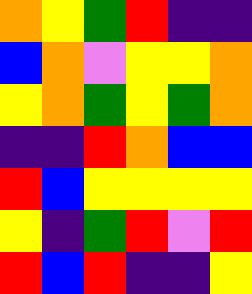[["orange", "yellow", "green", "red", "indigo", "indigo"], ["blue", "orange", "violet", "yellow", "yellow", "orange"], ["yellow", "orange", "green", "yellow", "green", "orange"], ["indigo", "indigo", "red", "orange", "blue", "blue"], ["red", "blue", "yellow", "yellow", "yellow", "yellow"], ["yellow", "indigo", "green", "red", "violet", "red"], ["red", "blue", "red", "indigo", "indigo", "yellow"]]